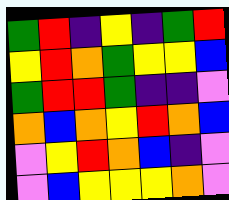[["green", "red", "indigo", "yellow", "indigo", "green", "red"], ["yellow", "red", "orange", "green", "yellow", "yellow", "blue"], ["green", "red", "red", "green", "indigo", "indigo", "violet"], ["orange", "blue", "orange", "yellow", "red", "orange", "blue"], ["violet", "yellow", "red", "orange", "blue", "indigo", "violet"], ["violet", "blue", "yellow", "yellow", "yellow", "orange", "violet"]]